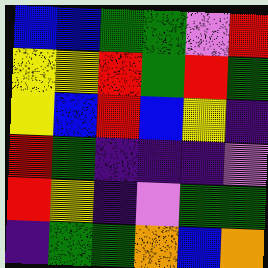[["blue", "blue", "green", "green", "violet", "red"], ["yellow", "yellow", "red", "green", "red", "green"], ["yellow", "blue", "red", "blue", "yellow", "indigo"], ["red", "green", "indigo", "indigo", "indigo", "violet"], ["red", "yellow", "indigo", "violet", "green", "green"], ["indigo", "green", "green", "orange", "blue", "orange"]]